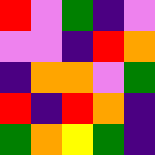[["red", "violet", "green", "indigo", "violet"], ["violet", "violet", "indigo", "red", "orange"], ["indigo", "orange", "orange", "violet", "green"], ["red", "indigo", "red", "orange", "indigo"], ["green", "orange", "yellow", "green", "indigo"]]